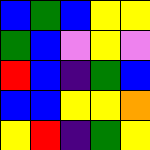[["blue", "green", "blue", "yellow", "yellow"], ["green", "blue", "violet", "yellow", "violet"], ["red", "blue", "indigo", "green", "blue"], ["blue", "blue", "yellow", "yellow", "orange"], ["yellow", "red", "indigo", "green", "yellow"]]